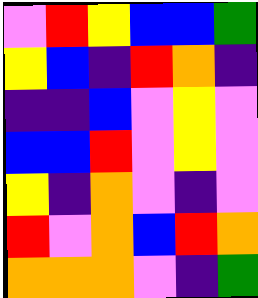[["violet", "red", "yellow", "blue", "blue", "green"], ["yellow", "blue", "indigo", "red", "orange", "indigo"], ["indigo", "indigo", "blue", "violet", "yellow", "violet"], ["blue", "blue", "red", "violet", "yellow", "violet"], ["yellow", "indigo", "orange", "violet", "indigo", "violet"], ["red", "violet", "orange", "blue", "red", "orange"], ["orange", "orange", "orange", "violet", "indigo", "green"]]